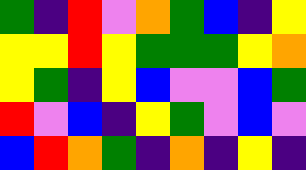[["green", "indigo", "red", "violet", "orange", "green", "blue", "indigo", "yellow"], ["yellow", "yellow", "red", "yellow", "green", "green", "green", "yellow", "orange"], ["yellow", "green", "indigo", "yellow", "blue", "violet", "violet", "blue", "green"], ["red", "violet", "blue", "indigo", "yellow", "green", "violet", "blue", "violet"], ["blue", "red", "orange", "green", "indigo", "orange", "indigo", "yellow", "indigo"]]